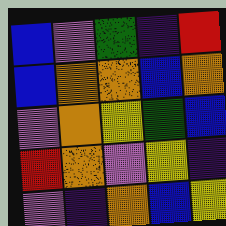[["blue", "violet", "green", "indigo", "red"], ["blue", "orange", "orange", "blue", "orange"], ["violet", "orange", "yellow", "green", "blue"], ["red", "orange", "violet", "yellow", "indigo"], ["violet", "indigo", "orange", "blue", "yellow"]]